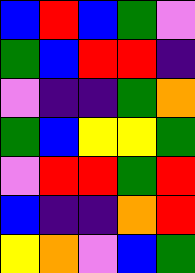[["blue", "red", "blue", "green", "violet"], ["green", "blue", "red", "red", "indigo"], ["violet", "indigo", "indigo", "green", "orange"], ["green", "blue", "yellow", "yellow", "green"], ["violet", "red", "red", "green", "red"], ["blue", "indigo", "indigo", "orange", "red"], ["yellow", "orange", "violet", "blue", "green"]]